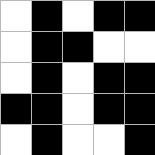[["white", "black", "white", "black", "black"], ["white", "black", "black", "white", "white"], ["white", "black", "white", "black", "black"], ["black", "black", "white", "black", "black"], ["white", "black", "white", "white", "black"]]